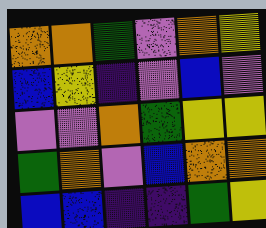[["orange", "orange", "green", "violet", "orange", "yellow"], ["blue", "yellow", "indigo", "violet", "blue", "violet"], ["violet", "violet", "orange", "green", "yellow", "yellow"], ["green", "orange", "violet", "blue", "orange", "orange"], ["blue", "blue", "indigo", "indigo", "green", "yellow"]]